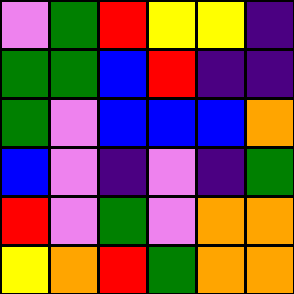[["violet", "green", "red", "yellow", "yellow", "indigo"], ["green", "green", "blue", "red", "indigo", "indigo"], ["green", "violet", "blue", "blue", "blue", "orange"], ["blue", "violet", "indigo", "violet", "indigo", "green"], ["red", "violet", "green", "violet", "orange", "orange"], ["yellow", "orange", "red", "green", "orange", "orange"]]